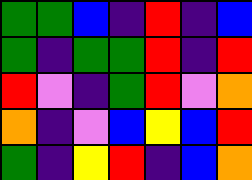[["green", "green", "blue", "indigo", "red", "indigo", "blue"], ["green", "indigo", "green", "green", "red", "indigo", "red"], ["red", "violet", "indigo", "green", "red", "violet", "orange"], ["orange", "indigo", "violet", "blue", "yellow", "blue", "red"], ["green", "indigo", "yellow", "red", "indigo", "blue", "orange"]]